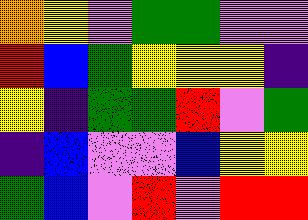[["orange", "yellow", "violet", "green", "green", "violet", "violet"], ["red", "blue", "green", "yellow", "yellow", "yellow", "indigo"], ["yellow", "indigo", "green", "green", "red", "violet", "green"], ["indigo", "blue", "violet", "violet", "blue", "yellow", "yellow"], ["green", "blue", "violet", "red", "violet", "red", "red"]]